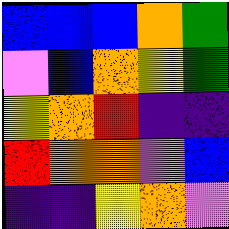[["blue", "blue", "blue", "orange", "green"], ["violet", "blue", "orange", "yellow", "green"], ["yellow", "orange", "red", "indigo", "indigo"], ["red", "orange", "orange", "violet", "blue"], ["indigo", "indigo", "yellow", "orange", "violet"]]